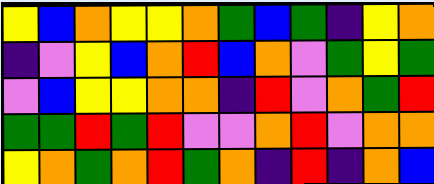[["yellow", "blue", "orange", "yellow", "yellow", "orange", "green", "blue", "green", "indigo", "yellow", "orange"], ["indigo", "violet", "yellow", "blue", "orange", "red", "blue", "orange", "violet", "green", "yellow", "green"], ["violet", "blue", "yellow", "yellow", "orange", "orange", "indigo", "red", "violet", "orange", "green", "red"], ["green", "green", "red", "green", "red", "violet", "violet", "orange", "red", "violet", "orange", "orange"], ["yellow", "orange", "green", "orange", "red", "green", "orange", "indigo", "red", "indigo", "orange", "blue"]]